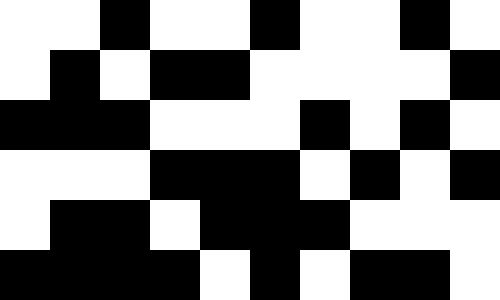[["white", "white", "black", "white", "white", "black", "white", "white", "black", "white"], ["white", "black", "white", "black", "black", "white", "white", "white", "white", "black"], ["black", "black", "black", "white", "white", "white", "black", "white", "black", "white"], ["white", "white", "white", "black", "black", "black", "white", "black", "white", "black"], ["white", "black", "black", "white", "black", "black", "black", "white", "white", "white"], ["black", "black", "black", "black", "white", "black", "white", "black", "black", "white"]]